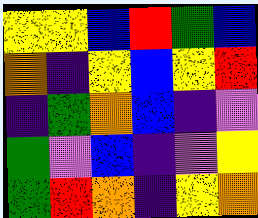[["yellow", "yellow", "blue", "red", "green", "blue"], ["orange", "indigo", "yellow", "blue", "yellow", "red"], ["indigo", "green", "orange", "blue", "indigo", "violet"], ["green", "violet", "blue", "indigo", "violet", "yellow"], ["green", "red", "orange", "indigo", "yellow", "orange"]]